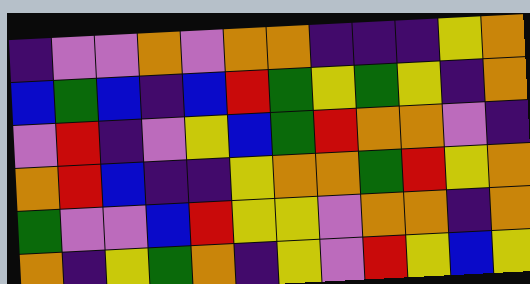[["indigo", "violet", "violet", "orange", "violet", "orange", "orange", "indigo", "indigo", "indigo", "yellow", "orange"], ["blue", "green", "blue", "indigo", "blue", "red", "green", "yellow", "green", "yellow", "indigo", "orange"], ["violet", "red", "indigo", "violet", "yellow", "blue", "green", "red", "orange", "orange", "violet", "indigo"], ["orange", "red", "blue", "indigo", "indigo", "yellow", "orange", "orange", "green", "red", "yellow", "orange"], ["green", "violet", "violet", "blue", "red", "yellow", "yellow", "violet", "orange", "orange", "indigo", "orange"], ["orange", "indigo", "yellow", "green", "orange", "indigo", "yellow", "violet", "red", "yellow", "blue", "yellow"]]